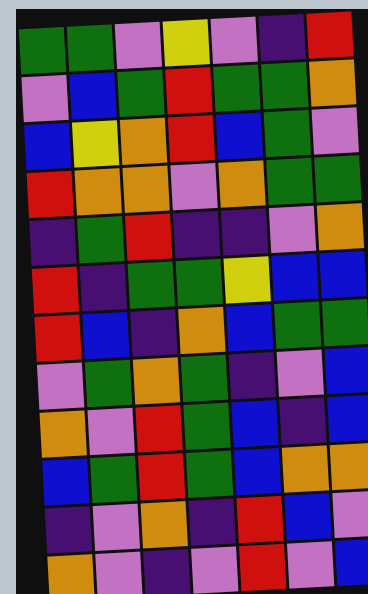[["green", "green", "violet", "yellow", "violet", "indigo", "red"], ["violet", "blue", "green", "red", "green", "green", "orange"], ["blue", "yellow", "orange", "red", "blue", "green", "violet"], ["red", "orange", "orange", "violet", "orange", "green", "green"], ["indigo", "green", "red", "indigo", "indigo", "violet", "orange"], ["red", "indigo", "green", "green", "yellow", "blue", "blue"], ["red", "blue", "indigo", "orange", "blue", "green", "green"], ["violet", "green", "orange", "green", "indigo", "violet", "blue"], ["orange", "violet", "red", "green", "blue", "indigo", "blue"], ["blue", "green", "red", "green", "blue", "orange", "orange"], ["indigo", "violet", "orange", "indigo", "red", "blue", "violet"], ["orange", "violet", "indigo", "violet", "red", "violet", "blue"]]